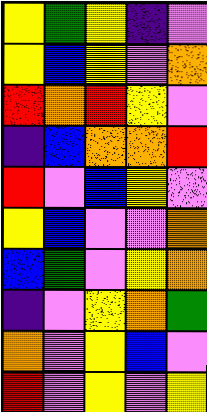[["yellow", "green", "yellow", "indigo", "violet"], ["yellow", "blue", "yellow", "violet", "orange"], ["red", "orange", "red", "yellow", "violet"], ["indigo", "blue", "orange", "orange", "red"], ["red", "violet", "blue", "yellow", "violet"], ["yellow", "blue", "violet", "violet", "orange"], ["blue", "green", "violet", "yellow", "orange"], ["indigo", "violet", "yellow", "orange", "green"], ["orange", "violet", "yellow", "blue", "violet"], ["red", "violet", "yellow", "violet", "yellow"]]